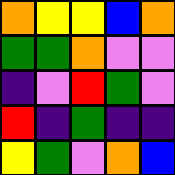[["orange", "yellow", "yellow", "blue", "orange"], ["green", "green", "orange", "violet", "violet"], ["indigo", "violet", "red", "green", "violet"], ["red", "indigo", "green", "indigo", "indigo"], ["yellow", "green", "violet", "orange", "blue"]]